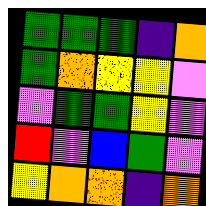[["green", "green", "green", "indigo", "orange"], ["green", "orange", "yellow", "yellow", "violet"], ["violet", "green", "green", "yellow", "violet"], ["red", "violet", "blue", "green", "violet"], ["yellow", "orange", "orange", "indigo", "orange"]]